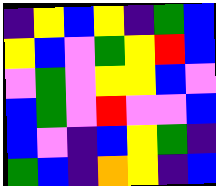[["indigo", "yellow", "blue", "yellow", "indigo", "green", "blue"], ["yellow", "blue", "violet", "green", "yellow", "red", "blue"], ["violet", "green", "violet", "yellow", "yellow", "blue", "violet"], ["blue", "green", "violet", "red", "violet", "violet", "blue"], ["blue", "violet", "indigo", "blue", "yellow", "green", "indigo"], ["green", "blue", "indigo", "orange", "yellow", "indigo", "blue"]]